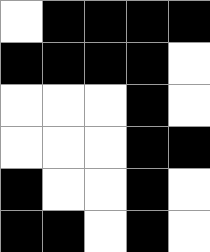[["white", "black", "black", "black", "black"], ["black", "black", "black", "black", "white"], ["white", "white", "white", "black", "white"], ["white", "white", "white", "black", "black"], ["black", "white", "white", "black", "white"], ["black", "black", "white", "black", "white"]]